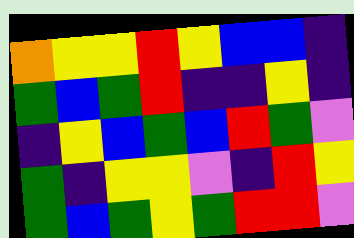[["orange", "yellow", "yellow", "red", "yellow", "blue", "blue", "indigo"], ["green", "blue", "green", "red", "indigo", "indigo", "yellow", "indigo"], ["indigo", "yellow", "blue", "green", "blue", "red", "green", "violet"], ["green", "indigo", "yellow", "yellow", "violet", "indigo", "red", "yellow"], ["green", "blue", "green", "yellow", "green", "red", "red", "violet"]]